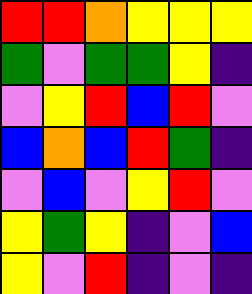[["red", "red", "orange", "yellow", "yellow", "yellow"], ["green", "violet", "green", "green", "yellow", "indigo"], ["violet", "yellow", "red", "blue", "red", "violet"], ["blue", "orange", "blue", "red", "green", "indigo"], ["violet", "blue", "violet", "yellow", "red", "violet"], ["yellow", "green", "yellow", "indigo", "violet", "blue"], ["yellow", "violet", "red", "indigo", "violet", "indigo"]]